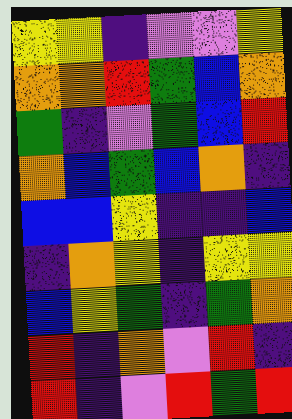[["yellow", "yellow", "indigo", "violet", "violet", "yellow"], ["orange", "orange", "red", "green", "blue", "orange"], ["green", "indigo", "violet", "green", "blue", "red"], ["orange", "blue", "green", "blue", "orange", "indigo"], ["blue", "blue", "yellow", "indigo", "indigo", "blue"], ["indigo", "orange", "yellow", "indigo", "yellow", "yellow"], ["blue", "yellow", "green", "indigo", "green", "orange"], ["red", "indigo", "orange", "violet", "red", "indigo"], ["red", "indigo", "violet", "red", "green", "red"]]